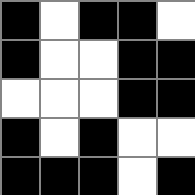[["black", "white", "black", "black", "white"], ["black", "white", "white", "black", "black"], ["white", "white", "white", "black", "black"], ["black", "white", "black", "white", "white"], ["black", "black", "black", "white", "black"]]